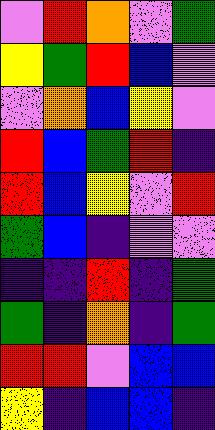[["violet", "red", "orange", "violet", "green"], ["yellow", "green", "red", "blue", "violet"], ["violet", "orange", "blue", "yellow", "violet"], ["red", "blue", "green", "red", "indigo"], ["red", "blue", "yellow", "violet", "red"], ["green", "blue", "indigo", "violet", "violet"], ["indigo", "indigo", "red", "indigo", "green"], ["green", "indigo", "orange", "indigo", "green"], ["red", "red", "violet", "blue", "blue"], ["yellow", "indigo", "blue", "blue", "indigo"]]